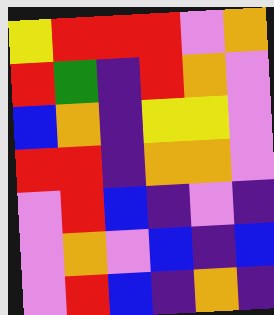[["yellow", "red", "red", "red", "violet", "orange"], ["red", "green", "indigo", "red", "orange", "violet"], ["blue", "orange", "indigo", "yellow", "yellow", "violet"], ["red", "red", "indigo", "orange", "orange", "violet"], ["violet", "red", "blue", "indigo", "violet", "indigo"], ["violet", "orange", "violet", "blue", "indigo", "blue"], ["violet", "red", "blue", "indigo", "orange", "indigo"]]